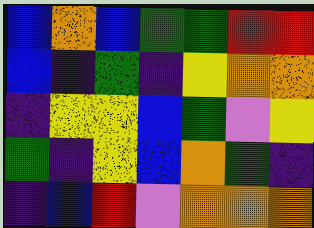[["blue", "orange", "blue", "green", "green", "red", "red"], ["blue", "indigo", "green", "indigo", "yellow", "orange", "orange"], ["indigo", "yellow", "yellow", "blue", "green", "violet", "yellow"], ["green", "indigo", "yellow", "blue", "orange", "green", "indigo"], ["indigo", "blue", "red", "violet", "orange", "orange", "orange"]]